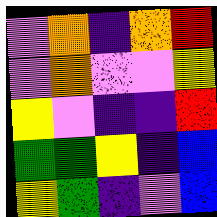[["violet", "orange", "indigo", "orange", "red"], ["violet", "orange", "violet", "violet", "yellow"], ["yellow", "violet", "indigo", "indigo", "red"], ["green", "green", "yellow", "indigo", "blue"], ["yellow", "green", "indigo", "violet", "blue"]]